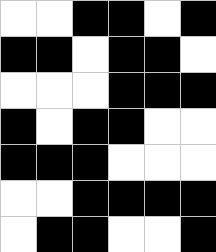[["white", "white", "black", "black", "white", "black"], ["black", "black", "white", "black", "black", "white"], ["white", "white", "white", "black", "black", "black"], ["black", "white", "black", "black", "white", "white"], ["black", "black", "black", "white", "white", "white"], ["white", "white", "black", "black", "black", "black"], ["white", "black", "black", "white", "white", "black"]]